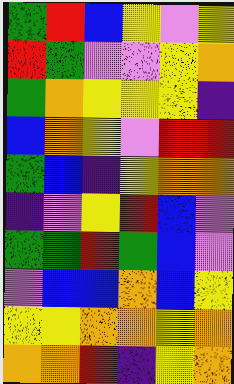[["green", "red", "blue", "yellow", "violet", "yellow"], ["red", "green", "violet", "violet", "yellow", "orange"], ["green", "orange", "yellow", "yellow", "yellow", "indigo"], ["blue", "orange", "yellow", "violet", "red", "red"], ["green", "blue", "indigo", "yellow", "orange", "orange"], ["indigo", "violet", "yellow", "red", "blue", "violet"], ["green", "green", "red", "green", "blue", "violet"], ["violet", "blue", "blue", "orange", "blue", "yellow"], ["yellow", "yellow", "orange", "orange", "yellow", "orange"], ["orange", "orange", "red", "indigo", "yellow", "orange"]]